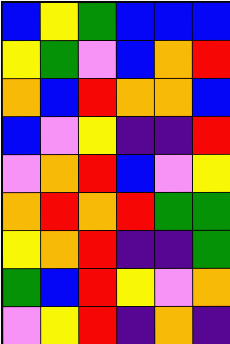[["blue", "yellow", "green", "blue", "blue", "blue"], ["yellow", "green", "violet", "blue", "orange", "red"], ["orange", "blue", "red", "orange", "orange", "blue"], ["blue", "violet", "yellow", "indigo", "indigo", "red"], ["violet", "orange", "red", "blue", "violet", "yellow"], ["orange", "red", "orange", "red", "green", "green"], ["yellow", "orange", "red", "indigo", "indigo", "green"], ["green", "blue", "red", "yellow", "violet", "orange"], ["violet", "yellow", "red", "indigo", "orange", "indigo"]]